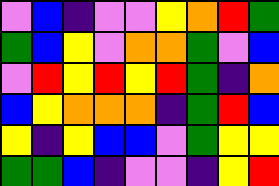[["violet", "blue", "indigo", "violet", "violet", "yellow", "orange", "red", "green"], ["green", "blue", "yellow", "violet", "orange", "orange", "green", "violet", "blue"], ["violet", "red", "yellow", "red", "yellow", "red", "green", "indigo", "orange"], ["blue", "yellow", "orange", "orange", "orange", "indigo", "green", "red", "blue"], ["yellow", "indigo", "yellow", "blue", "blue", "violet", "green", "yellow", "yellow"], ["green", "green", "blue", "indigo", "violet", "violet", "indigo", "yellow", "red"]]